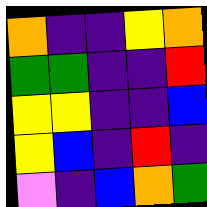[["orange", "indigo", "indigo", "yellow", "orange"], ["green", "green", "indigo", "indigo", "red"], ["yellow", "yellow", "indigo", "indigo", "blue"], ["yellow", "blue", "indigo", "red", "indigo"], ["violet", "indigo", "blue", "orange", "green"]]